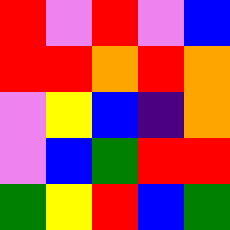[["red", "violet", "red", "violet", "blue"], ["red", "red", "orange", "red", "orange"], ["violet", "yellow", "blue", "indigo", "orange"], ["violet", "blue", "green", "red", "red"], ["green", "yellow", "red", "blue", "green"]]